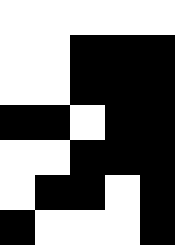[["white", "white", "white", "white", "white"], ["white", "white", "black", "black", "black"], ["white", "white", "black", "black", "black"], ["black", "black", "white", "black", "black"], ["white", "white", "black", "black", "black"], ["white", "black", "black", "white", "black"], ["black", "white", "white", "white", "black"]]